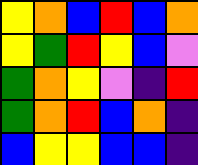[["yellow", "orange", "blue", "red", "blue", "orange"], ["yellow", "green", "red", "yellow", "blue", "violet"], ["green", "orange", "yellow", "violet", "indigo", "red"], ["green", "orange", "red", "blue", "orange", "indigo"], ["blue", "yellow", "yellow", "blue", "blue", "indigo"]]